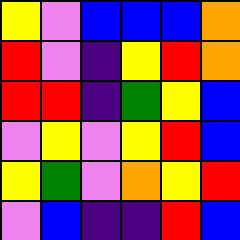[["yellow", "violet", "blue", "blue", "blue", "orange"], ["red", "violet", "indigo", "yellow", "red", "orange"], ["red", "red", "indigo", "green", "yellow", "blue"], ["violet", "yellow", "violet", "yellow", "red", "blue"], ["yellow", "green", "violet", "orange", "yellow", "red"], ["violet", "blue", "indigo", "indigo", "red", "blue"]]